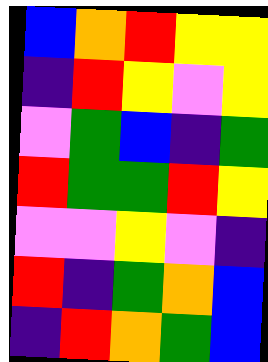[["blue", "orange", "red", "yellow", "yellow"], ["indigo", "red", "yellow", "violet", "yellow"], ["violet", "green", "blue", "indigo", "green"], ["red", "green", "green", "red", "yellow"], ["violet", "violet", "yellow", "violet", "indigo"], ["red", "indigo", "green", "orange", "blue"], ["indigo", "red", "orange", "green", "blue"]]